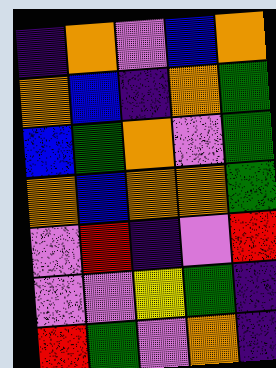[["indigo", "orange", "violet", "blue", "orange"], ["orange", "blue", "indigo", "orange", "green"], ["blue", "green", "orange", "violet", "green"], ["orange", "blue", "orange", "orange", "green"], ["violet", "red", "indigo", "violet", "red"], ["violet", "violet", "yellow", "green", "indigo"], ["red", "green", "violet", "orange", "indigo"]]